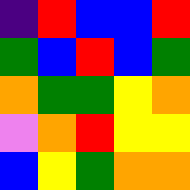[["indigo", "red", "blue", "blue", "red"], ["green", "blue", "red", "blue", "green"], ["orange", "green", "green", "yellow", "orange"], ["violet", "orange", "red", "yellow", "yellow"], ["blue", "yellow", "green", "orange", "orange"]]